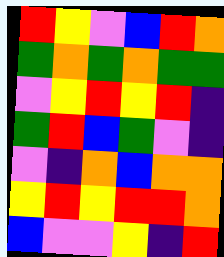[["red", "yellow", "violet", "blue", "red", "orange"], ["green", "orange", "green", "orange", "green", "green"], ["violet", "yellow", "red", "yellow", "red", "indigo"], ["green", "red", "blue", "green", "violet", "indigo"], ["violet", "indigo", "orange", "blue", "orange", "orange"], ["yellow", "red", "yellow", "red", "red", "orange"], ["blue", "violet", "violet", "yellow", "indigo", "red"]]